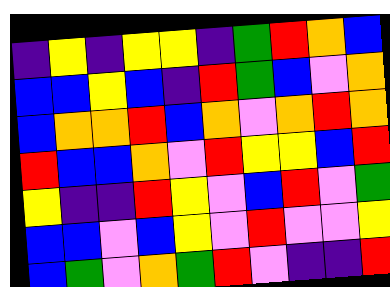[["indigo", "yellow", "indigo", "yellow", "yellow", "indigo", "green", "red", "orange", "blue"], ["blue", "blue", "yellow", "blue", "indigo", "red", "green", "blue", "violet", "orange"], ["blue", "orange", "orange", "red", "blue", "orange", "violet", "orange", "red", "orange"], ["red", "blue", "blue", "orange", "violet", "red", "yellow", "yellow", "blue", "red"], ["yellow", "indigo", "indigo", "red", "yellow", "violet", "blue", "red", "violet", "green"], ["blue", "blue", "violet", "blue", "yellow", "violet", "red", "violet", "violet", "yellow"], ["blue", "green", "violet", "orange", "green", "red", "violet", "indigo", "indigo", "red"]]